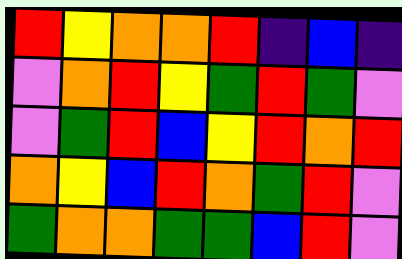[["red", "yellow", "orange", "orange", "red", "indigo", "blue", "indigo"], ["violet", "orange", "red", "yellow", "green", "red", "green", "violet"], ["violet", "green", "red", "blue", "yellow", "red", "orange", "red"], ["orange", "yellow", "blue", "red", "orange", "green", "red", "violet"], ["green", "orange", "orange", "green", "green", "blue", "red", "violet"]]